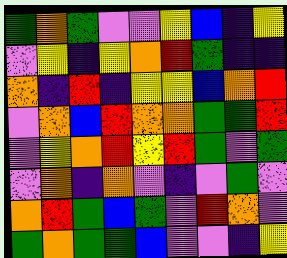[["green", "orange", "green", "violet", "violet", "yellow", "blue", "indigo", "yellow"], ["violet", "yellow", "indigo", "yellow", "orange", "red", "green", "indigo", "indigo"], ["orange", "indigo", "red", "indigo", "yellow", "yellow", "blue", "orange", "red"], ["violet", "orange", "blue", "red", "orange", "orange", "green", "green", "red"], ["violet", "yellow", "orange", "red", "yellow", "red", "green", "violet", "green"], ["violet", "orange", "indigo", "orange", "violet", "indigo", "violet", "green", "violet"], ["orange", "red", "green", "blue", "green", "violet", "red", "orange", "violet"], ["green", "orange", "green", "green", "blue", "violet", "violet", "indigo", "yellow"]]